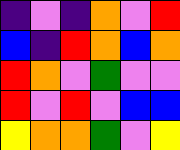[["indigo", "violet", "indigo", "orange", "violet", "red"], ["blue", "indigo", "red", "orange", "blue", "orange"], ["red", "orange", "violet", "green", "violet", "violet"], ["red", "violet", "red", "violet", "blue", "blue"], ["yellow", "orange", "orange", "green", "violet", "yellow"]]